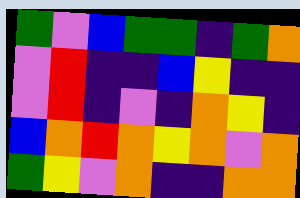[["green", "violet", "blue", "green", "green", "indigo", "green", "orange"], ["violet", "red", "indigo", "indigo", "blue", "yellow", "indigo", "indigo"], ["violet", "red", "indigo", "violet", "indigo", "orange", "yellow", "indigo"], ["blue", "orange", "red", "orange", "yellow", "orange", "violet", "orange"], ["green", "yellow", "violet", "orange", "indigo", "indigo", "orange", "orange"]]